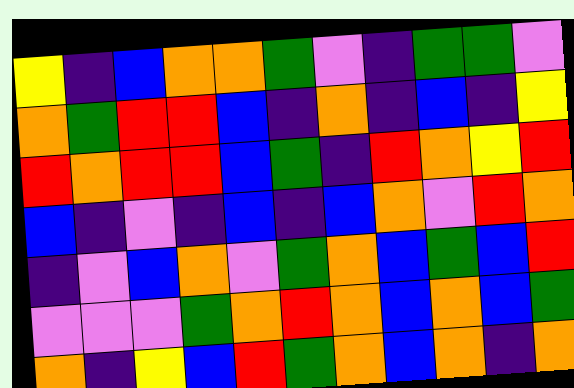[["yellow", "indigo", "blue", "orange", "orange", "green", "violet", "indigo", "green", "green", "violet"], ["orange", "green", "red", "red", "blue", "indigo", "orange", "indigo", "blue", "indigo", "yellow"], ["red", "orange", "red", "red", "blue", "green", "indigo", "red", "orange", "yellow", "red"], ["blue", "indigo", "violet", "indigo", "blue", "indigo", "blue", "orange", "violet", "red", "orange"], ["indigo", "violet", "blue", "orange", "violet", "green", "orange", "blue", "green", "blue", "red"], ["violet", "violet", "violet", "green", "orange", "red", "orange", "blue", "orange", "blue", "green"], ["orange", "indigo", "yellow", "blue", "red", "green", "orange", "blue", "orange", "indigo", "orange"]]